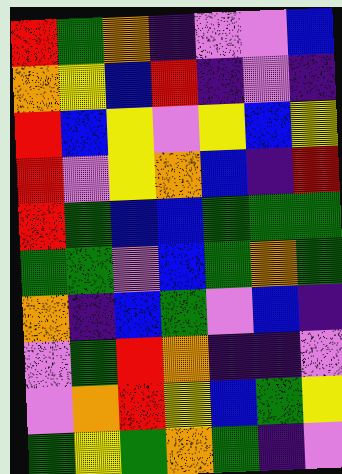[["red", "green", "orange", "indigo", "violet", "violet", "blue"], ["orange", "yellow", "blue", "red", "indigo", "violet", "indigo"], ["red", "blue", "yellow", "violet", "yellow", "blue", "yellow"], ["red", "violet", "yellow", "orange", "blue", "indigo", "red"], ["red", "green", "blue", "blue", "green", "green", "green"], ["green", "green", "violet", "blue", "green", "orange", "green"], ["orange", "indigo", "blue", "green", "violet", "blue", "indigo"], ["violet", "green", "red", "orange", "indigo", "indigo", "violet"], ["violet", "orange", "red", "yellow", "blue", "green", "yellow"], ["green", "yellow", "green", "orange", "green", "indigo", "violet"]]